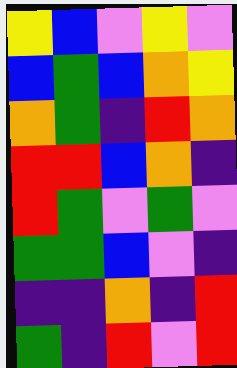[["yellow", "blue", "violet", "yellow", "violet"], ["blue", "green", "blue", "orange", "yellow"], ["orange", "green", "indigo", "red", "orange"], ["red", "red", "blue", "orange", "indigo"], ["red", "green", "violet", "green", "violet"], ["green", "green", "blue", "violet", "indigo"], ["indigo", "indigo", "orange", "indigo", "red"], ["green", "indigo", "red", "violet", "red"]]